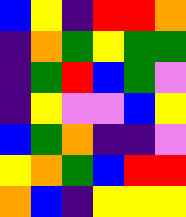[["blue", "yellow", "indigo", "red", "red", "orange"], ["indigo", "orange", "green", "yellow", "green", "green"], ["indigo", "green", "red", "blue", "green", "violet"], ["indigo", "yellow", "violet", "violet", "blue", "yellow"], ["blue", "green", "orange", "indigo", "indigo", "violet"], ["yellow", "orange", "green", "blue", "red", "red"], ["orange", "blue", "indigo", "yellow", "yellow", "yellow"]]